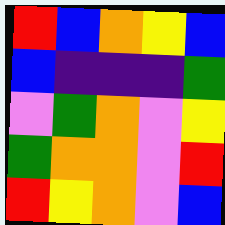[["red", "blue", "orange", "yellow", "blue"], ["blue", "indigo", "indigo", "indigo", "green"], ["violet", "green", "orange", "violet", "yellow"], ["green", "orange", "orange", "violet", "red"], ["red", "yellow", "orange", "violet", "blue"]]